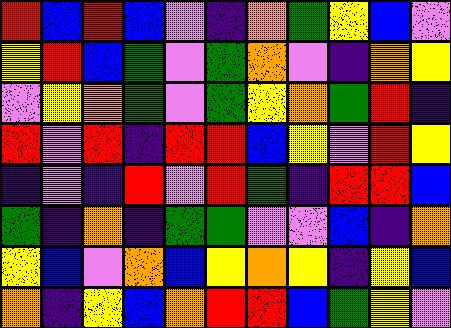[["red", "blue", "red", "blue", "violet", "indigo", "orange", "green", "yellow", "blue", "violet"], ["yellow", "red", "blue", "green", "violet", "green", "orange", "violet", "indigo", "orange", "yellow"], ["violet", "yellow", "orange", "green", "violet", "green", "yellow", "orange", "green", "red", "indigo"], ["red", "violet", "red", "indigo", "red", "red", "blue", "yellow", "violet", "red", "yellow"], ["indigo", "violet", "indigo", "red", "violet", "red", "green", "indigo", "red", "red", "blue"], ["green", "indigo", "orange", "indigo", "green", "green", "violet", "violet", "blue", "indigo", "orange"], ["yellow", "blue", "violet", "orange", "blue", "yellow", "orange", "yellow", "indigo", "yellow", "blue"], ["orange", "indigo", "yellow", "blue", "orange", "red", "red", "blue", "green", "yellow", "violet"]]